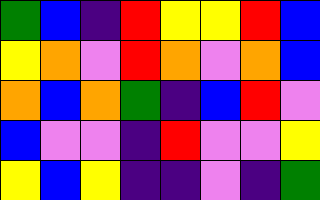[["green", "blue", "indigo", "red", "yellow", "yellow", "red", "blue"], ["yellow", "orange", "violet", "red", "orange", "violet", "orange", "blue"], ["orange", "blue", "orange", "green", "indigo", "blue", "red", "violet"], ["blue", "violet", "violet", "indigo", "red", "violet", "violet", "yellow"], ["yellow", "blue", "yellow", "indigo", "indigo", "violet", "indigo", "green"]]